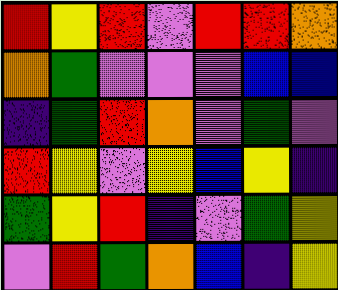[["red", "yellow", "red", "violet", "red", "red", "orange"], ["orange", "green", "violet", "violet", "violet", "blue", "blue"], ["indigo", "green", "red", "orange", "violet", "green", "violet"], ["red", "yellow", "violet", "yellow", "blue", "yellow", "indigo"], ["green", "yellow", "red", "indigo", "violet", "green", "yellow"], ["violet", "red", "green", "orange", "blue", "indigo", "yellow"]]